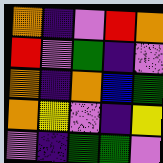[["orange", "indigo", "violet", "red", "orange"], ["red", "violet", "green", "indigo", "violet"], ["orange", "indigo", "orange", "blue", "green"], ["orange", "yellow", "violet", "indigo", "yellow"], ["violet", "indigo", "green", "green", "violet"]]